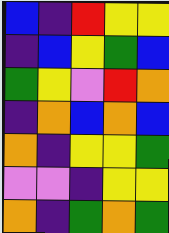[["blue", "indigo", "red", "yellow", "yellow"], ["indigo", "blue", "yellow", "green", "blue"], ["green", "yellow", "violet", "red", "orange"], ["indigo", "orange", "blue", "orange", "blue"], ["orange", "indigo", "yellow", "yellow", "green"], ["violet", "violet", "indigo", "yellow", "yellow"], ["orange", "indigo", "green", "orange", "green"]]